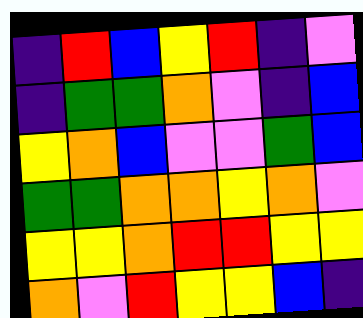[["indigo", "red", "blue", "yellow", "red", "indigo", "violet"], ["indigo", "green", "green", "orange", "violet", "indigo", "blue"], ["yellow", "orange", "blue", "violet", "violet", "green", "blue"], ["green", "green", "orange", "orange", "yellow", "orange", "violet"], ["yellow", "yellow", "orange", "red", "red", "yellow", "yellow"], ["orange", "violet", "red", "yellow", "yellow", "blue", "indigo"]]